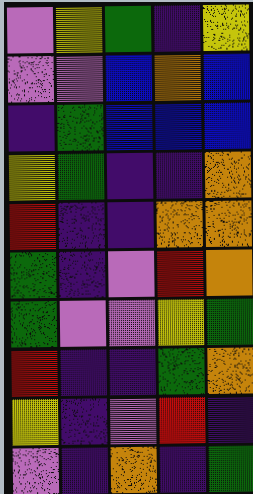[["violet", "yellow", "green", "indigo", "yellow"], ["violet", "violet", "blue", "orange", "blue"], ["indigo", "green", "blue", "blue", "blue"], ["yellow", "green", "indigo", "indigo", "orange"], ["red", "indigo", "indigo", "orange", "orange"], ["green", "indigo", "violet", "red", "orange"], ["green", "violet", "violet", "yellow", "green"], ["red", "indigo", "indigo", "green", "orange"], ["yellow", "indigo", "violet", "red", "indigo"], ["violet", "indigo", "orange", "indigo", "green"]]